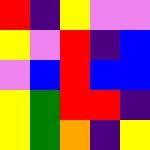[["red", "indigo", "yellow", "violet", "violet"], ["yellow", "violet", "red", "indigo", "blue"], ["violet", "blue", "red", "blue", "blue"], ["yellow", "green", "red", "red", "indigo"], ["yellow", "green", "orange", "indigo", "yellow"]]